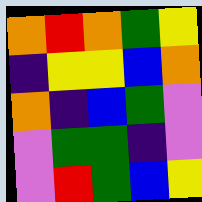[["orange", "red", "orange", "green", "yellow"], ["indigo", "yellow", "yellow", "blue", "orange"], ["orange", "indigo", "blue", "green", "violet"], ["violet", "green", "green", "indigo", "violet"], ["violet", "red", "green", "blue", "yellow"]]